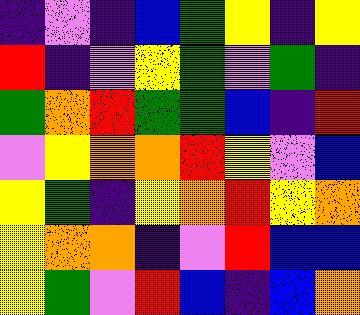[["indigo", "violet", "indigo", "blue", "green", "yellow", "indigo", "yellow"], ["red", "indigo", "violet", "yellow", "green", "violet", "green", "indigo"], ["green", "orange", "red", "green", "green", "blue", "indigo", "red"], ["violet", "yellow", "orange", "orange", "red", "yellow", "violet", "blue"], ["yellow", "green", "indigo", "yellow", "orange", "red", "yellow", "orange"], ["yellow", "orange", "orange", "indigo", "violet", "red", "blue", "blue"], ["yellow", "green", "violet", "red", "blue", "indigo", "blue", "orange"]]